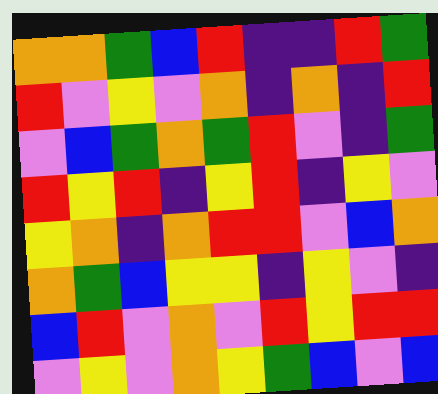[["orange", "orange", "green", "blue", "red", "indigo", "indigo", "red", "green"], ["red", "violet", "yellow", "violet", "orange", "indigo", "orange", "indigo", "red"], ["violet", "blue", "green", "orange", "green", "red", "violet", "indigo", "green"], ["red", "yellow", "red", "indigo", "yellow", "red", "indigo", "yellow", "violet"], ["yellow", "orange", "indigo", "orange", "red", "red", "violet", "blue", "orange"], ["orange", "green", "blue", "yellow", "yellow", "indigo", "yellow", "violet", "indigo"], ["blue", "red", "violet", "orange", "violet", "red", "yellow", "red", "red"], ["violet", "yellow", "violet", "orange", "yellow", "green", "blue", "violet", "blue"]]